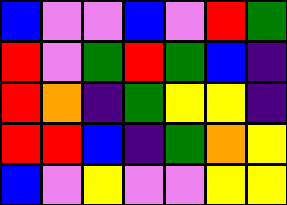[["blue", "violet", "violet", "blue", "violet", "red", "green"], ["red", "violet", "green", "red", "green", "blue", "indigo"], ["red", "orange", "indigo", "green", "yellow", "yellow", "indigo"], ["red", "red", "blue", "indigo", "green", "orange", "yellow"], ["blue", "violet", "yellow", "violet", "violet", "yellow", "yellow"]]